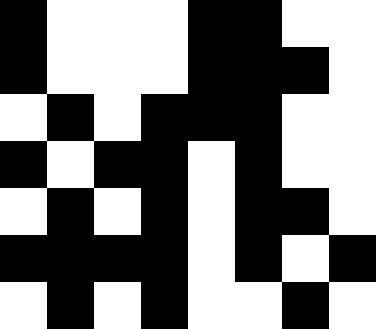[["black", "white", "white", "white", "black", "black", "white", "white"], ["black", "white", "white", "white", "black", "black", "black", "white"], ["white", "black", "white", "black", "black", "black", "white", "white"], ["black", "white", "black", "black", "white", "black", "white", "white"], ["white", "black", "white", "black", "white", "black", "black", "white"], ["black", "black", "black", "black", "white", "black", "white", "black"], ["white", "black", "white", "black", "white", "white", "black", "white"]]